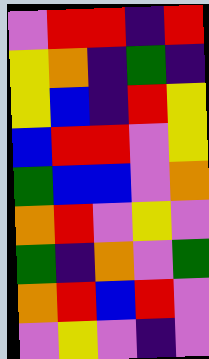[["violet", "red", "red", "indigo", "red"], ["yellow", "orange", "indigo", "green", "indigo"], ["yellow", "blue", "indigo", "red", "yellow"], ["blue", "red", "red", "violet", "yellow"], ["green", "blue", "blue", "violet", "orange"], ["orange", "red", "violet", "yellow", "violet"], ["green", "indigo", "orange", "violet", "green"], ["orange", "red", "blue", "red", "violet"], ["violet", "yellow", "violet", "indigo", "violet"]]